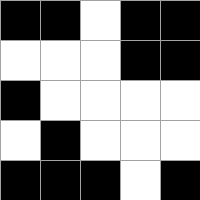[["black", "black", "white", "black", "black"], ["white", "white", "white", "black", "black"], ["black", "white", "white", "white", "white"], ["white", "black", "white", "white", "white"], ["black", "black", "black", "white", "black"]]